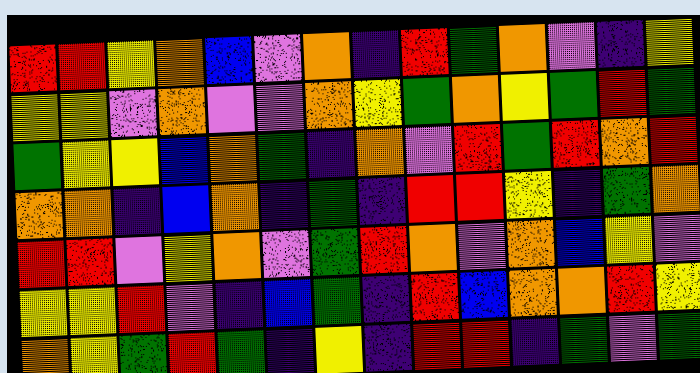[["red", "red", "yellow", "orange", "blue", "violet", "orange", "indigo", "red", "green", "orange", "violet", "indigo", "yellow"], ["yellow", "yellow", "violet", "orange", "violet", "violet", "orange", "yellow", "green", "orange", "yellow", "green", "red", "green"], ["green", "yellow", "yellow", "blue", "orange", "green", "indigo", "orange", "violet", "red", "green", "red", "orange", "red"], ["orange", "orange", "indigo", "blue", "orange", "indigo", "green", "indigo", "red", "red", "yellow", "indigo", "green", "orange"], ["red", "red", "violet", "yellow", "orange", "violet", "green", "red", "orange", "violet", "orange", "blue", "yellow", "violet"], ["yellow", "yellow", "red", "violet", "indigo", "blue", "green", "indigo", "red", "blue", "orange", "orange", "red", "yellow"], ["orange", "yellow", "green", "red", "green", "indigo", "yellow", "indigo", "red", "red", "indigo", "green", "violet", "green"]]